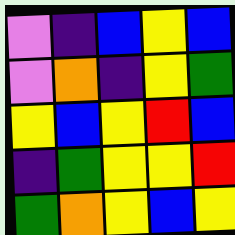[["violet", "indigo", "blue", "yellow", "blue"], ["violet", "orange", "indigo", "yellow", "green"], ["yellow", "blue", "yellow", "red", "blue"], ["indigo", "green", "yellow", "yellow", "red"], ["green", "orange", "yellow", "blue", "yellow"]]